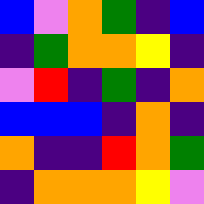[["blue", "violet", "orange", "green", "indigo", "blue"], ["indigo", "green", "orange", "orange", "yellow", "indigo"], ["violet", "red", "indigo", "green", "indigo", "orange"], ["blue", "blue", "blue", "indigo", "orange", "indigo"], ["orange", "indigo", "indigo", "red", "orange", "green"], ["indigo", "orange", "orange", "orange", "yellow", "violet"]]